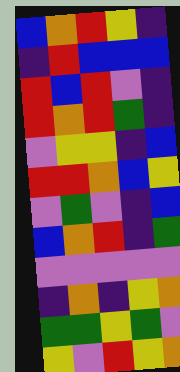[["blue", "orange", "red", "yellow", "indigo"], ["indigo", "red", "blue", "blue", "blue"], ["red", "blue", "red", "violet", "indigo"], ["red", "orange", "red", "green", "indigo"], ["violet", "yellow", "yellow", "indigo", "blue"], ["red", "red", "orange", "blue", "yellow"], ["violet", "green", "violet", "indigo", "blue"], ["blue", "orange", "red", "indigo", "green"], ["violet", "violet", "violet", "violet", "violet"], ["indigo", "orange", "indigo", "yellow", "orange"], ["green", "green", "yellow", "green", "violet"], ["yellow", "violet", "red", "yellow", "orange"]]